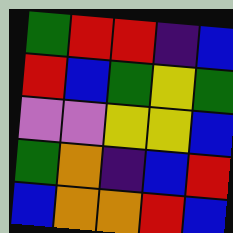[["green", "red", "red", "indigo", "blue"], ["red", "blue", "green", "yellow", "green"], ["violet", "violet", "yellow", "yellow", "blue"], ["green", "orange", "indigo", "blue", "red"], ["blue", "orange", "orange", "red", "blue"]]